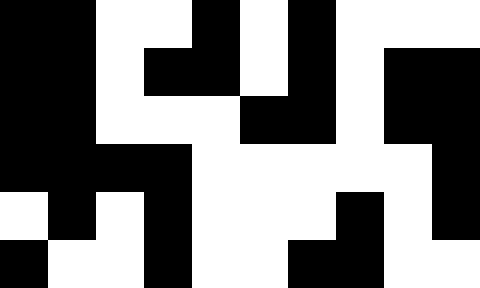[["black", "black", "white", "white", "black", "white", "black", "white", "white", "white"], ["black", "black", "white", "black", "black", "white", "black", "white", "black", "black"], ["black", "black", "white", "white", "white", "black", "black", "white", "black", "black"], ["black", "black", "black", "black", "white", "white", "white", "white", "white", "black"], ["white", "black", "white", "black", "white", "white", "white", "black", "white", "black"], ["black", "white", "white", "black", "white", "white", "black", "black", "white", "white"]]